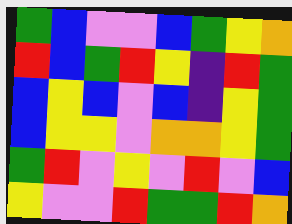[["green", "blue", "violet", "violet", "blue", "green", "yellow", "orange"], ["red", "blue", "green", "red", "yellow", "indigo", "red", "green"], ["blue", "yellow", "blue", "violet", "blue", "indigo", "yellow", "green"], ["blue", "yellow", "yellow", "violet", "orange", "orange", "yellow", "green"], ["green", "red", "violet", "yellow", "violet", "red", "violet", "blue"], ["yellow", "violet", "violet", "red", "green", "green", "red", "orange"]]